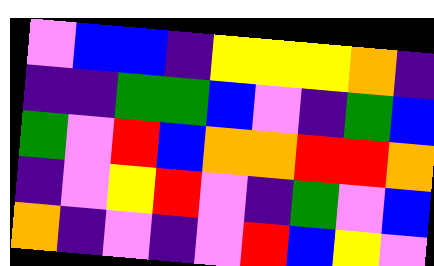[["violet", "blue", "blue", "indigo", "yellow", "yellow", "yellow", "orange", "indigo"], ["indigo", "indigo", "green", "green", "blue", "violet", "indigo", "green", "blue"], ["green", "violet", "red", "blue", "orange", "orange", "red", "red", "orange"], ["indigo", "violet", "yellow", "red", "violet", "indigo", "green", "violet", "blue"], ["orange", "indigo", "violet", "indigo", "violet", "red", "blue", "yellow", "violet"]]